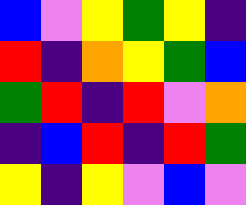[["blue", "violet", "yellow", "green", "yellow", "indigo"], ["red", "indigo", "orange", "yellow", "green", "blue"], ["green", "red", "indigo", "red", "violet", "orange"], ["indigo", "blue", "red", "indigo", "red", "green"], ["yellow", "indigo", "yellow", "violet", "blue", "violet"]]